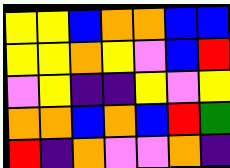[["yellow", "yellow", "blue", "orange", "orange", "blue", "blue"], ["yellow", "yellow", "orange", "yellow", "violet", "blue", "red"], ["violet", "yellow", "indigo", "indigo", "yellow", "violet", "yellow"], ["orange", "orange", "blue", "orange", "blue", "red", "green"], ["red", "indigo", "orange", "violet", "violet", "orange", "indigo"]]